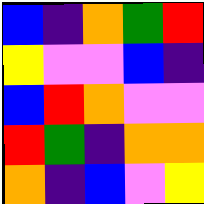[["blue", "indigo", "orange", "green", "red"], ["yellow", "violet", "violet", "blue", "indigo"], ["blue", "red", "orange", "violet", "violet"], ["red", "green", "indigo", "orange", "orange"], ["orange", "indigo", "blue", "violet", "yellow"]]